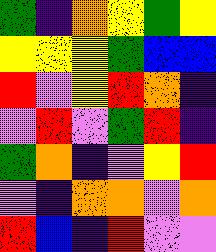[["green", "indigo", "orange", "yellow", "green", "yellow"], ["yellow", "yellow", "yellow", "green", "blue", "blue"], ["red", "violet", "yellow", "red", "orange", "indigo"], ["violet", "red", "violet", "green", "red", "indigo"], ["green", "orange", "indigo", "violet", "yellow", "red"], ["violet", "indigo", "orange", "orange", "violet", "orange"], ["red", "blue", "indigo", "red", "violet", "violet"]]